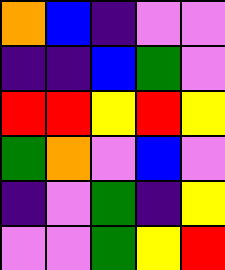[["orange", "blue", "indigo", "violet", "violet"], ["indigo", "indigo", "blue", "green", "violet"], ["red", "red", "yellow", "red", "yellow"], ["green", "orange", "violet", "blue", "violet"], ["indigo", "violet", "green", "indigo", "yellow"], ["violet", "violet", "green", "yellow", "red"]]